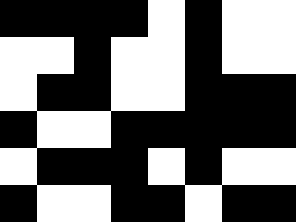[["black", "black", "black", "black", "white", "black", "white", "white"], ["white", "white", "black", "white", "white", "black", "white", "white"], ["white", "black", "black", "white", "white", "black", "black", "black"], ["black", "white", "white", "black", "black", "black", "black", "black"], ["white", "black", "black", "black", "white", "black", "white", "white"], ["black", "white", "white", "black", "black", "white", "black", "black"]]